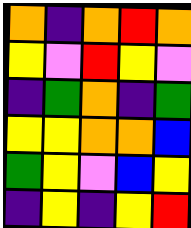[["orange", "indigo", "orange", "red", "orange"], ["yellow", "violet", "red", "yellow", "violet"], ["indigo", "green", "orange", "indigo", "green"], ["yellow", "yellow", "orange", "orange", "blue"], ["green", "yellow", "violet", "blue", "yellow"], ["indigo", "yellow", "indigo", "yellow", "red"]]